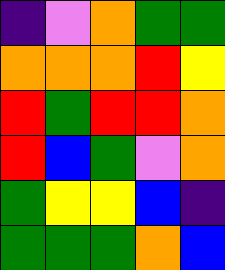[["indigo", "violet", "orange", "green", "green"], ["orange", "orange", "orange", "red", "yellow"], ["red", "green", "red", "red", "orange"], ["red", "blue", "green", "violet", "orange"], ["green", "yellow", "yellow", "blue", "indigo"], ["green", "green", "green", "orange", "blue"]]